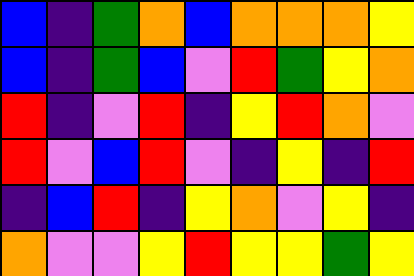[["blue", "indigo", "green", "orange", "blue", "orange", "orange", "orange", "yellow"], ["blue", "indigo", "green", "blue", "violet", "red", "green", "yellow", "orange"], ["red", "indigo", "violet", "red", "indigo", "yellow", "red", "orange", "violet"], ["red", "violet", "blue", "red", "violet", "indigo", "yellow", "indigo", "red"], ["indigo", "blue", "red", "indigo", "yellow", "orange", "violet", "yellow", "indigo"], ["orange", "violet", "violet", "yellow", "red", "yellow", "yellow", "green", "yellow"]]